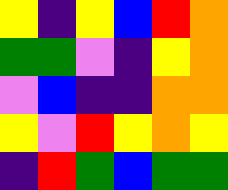[["yellow", "indigo", "yellow", "blue", "red", "orange"], ["green", "green", "violet", "indigo", "yellow", "orange"], ["violet", "blue", "indigo", "indigo", "orange", "orange"], ["yellow", "violet", "red", "yellow", "orange", "yellow"], ["indigo", "red", "green", "blue", "green", "green"]]